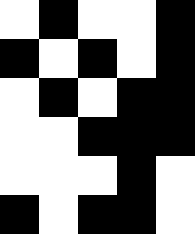[["white", "black", "white", "white", "black"], ["black", "white", "black", "white", "black"], ["white", "black", "white", "black", "black"], ["white", "white", "black", "black", "black"], ["white", "white", "white", "black", "white"], ["black", "white", "black", "black", "white"]]